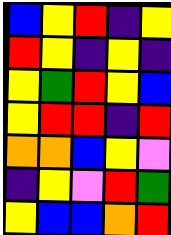[["blue", "yellow", "red", "indigo", "yellow"], ["red", "yellow", "indigo", "yellow", "indigo"], ["yellow", "green", "red", "yellow", "blue"], ["yellow", "red", "red", "indigo", "red"], ["orange", "orange", "blue", "yellow", "violet"], ["indigo", "yellow", "violet", "red", "green"], ["yellow", "blue", "blue", "orange", "red"]]